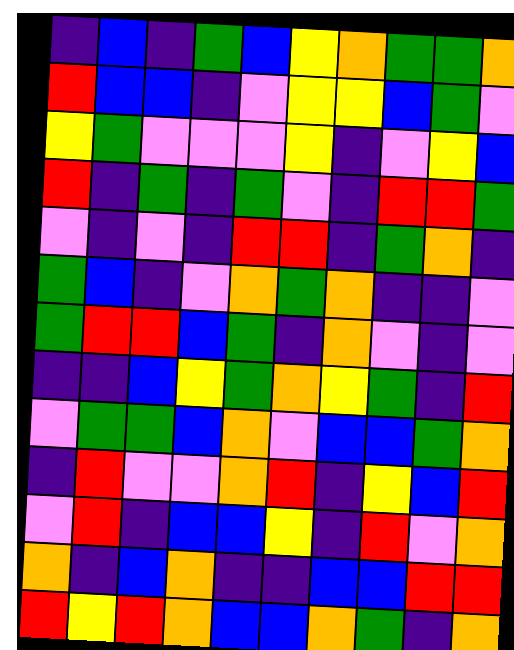[["indigo", "blue", "indigo", "green", "blue", "yellow", "orange", "green", "green", "orange"], ["red", "blue", "blue", "indigo", "violet", "yellow", "yellow", "blue", "green", "violet"], ["yellow", "green", "violet", "violet", "violet", "yellow", "indigo", "violet", "yellow", "blue"], ["red", "indigo", "green", "indigo", "green", "violet", "indigo", "red", "red", "green"], ["violet", "indigo", "violet", "indigo", "red", "red", "indigo", "green", "orange", "indigo"], ["green", "blue", "indigo", "violet", "orange", "green", "orange", "indigo", "indigo", "violet"], ["green", "red", "red", "blue", "green", "indigo", "orange", "violet", "indigo", "violet"], ["indigo", "indigo", "blue", "yellow", "green", "orange", "yellow", "green", "indigo", "red"], ["violet", "green", "green", "blue", "orange", "violet", "blue", "blue", "green", "orange"], ["indigo", "red", "violet", "violet", "orange", "red", "indigo", "yellow", "blue", "red"], ["violet", "red", "indigo", "blue", "blue", "yellow", "indigo", "red", "violet", "orange"], ["orange", "indigo", "blue", "orange", "indigo", "indigo", "blue", "blue", "red", "red"], ["red", "yellow", "red", "orange", "blue", "blue", "orange", "green", "indigo", "orange"]]